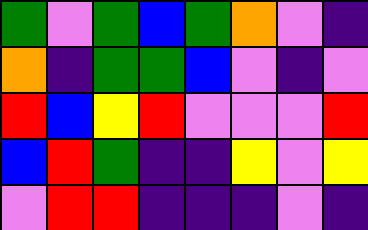[["green", "violet", "green", "blue", "green", "orange", "violet", "indigo"], ["orange", "indigo", "green", "green", "blue", "violet", "indigo", "violet"], ["red", "blue", "yellow", "red", "violet", "violet", "violet", "red"], ["blue", "red", "green", "indigo", "indigo", "yellow", "violet", "yellow"], ["violet", "red", "red", "indigo", "indigo", "indigo", "violet", "indigo"]]